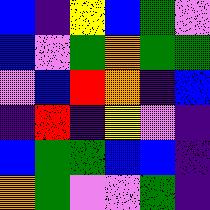[["blue", "indigo", "yellow", "blue", "green", "violet"], ["blue", "violet", "green", "orange", "green", "green"], ["violet", "blue", "red", "orange", "indigo", "blue"], ["indigo", "red", "indigo", "yellow", "violet", "indigo"], ["blue", "green", "green", "blue", "blue", "indigo"], ["orange", "green", "violet", "violet", "green", "indigo"]]